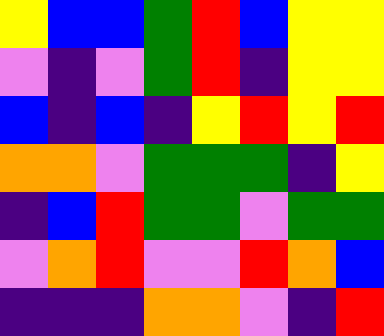[["yellow", "blue", "blue", "green", "red", "blue", "yellow", "yellow"], ["violet", "indigo", "violet", "green", "red", "indigo", "yellow", "yellow"], ["blue", "indigo", "blue", "indigo", "yellow", "red", "yellow", "red"], ["orange", "orange", "violet", "green", "green", "green", "indigo", "yellow"], ["indigo", "blue", "red", "green", "green", "violet", "green", "green"], ["violet", "orange", "red", "violet", "violet", "red", "orange", "blue"], ["indigo", "indigo", "indigo", "orange", "orange", "violet", "indigo", "red"]]